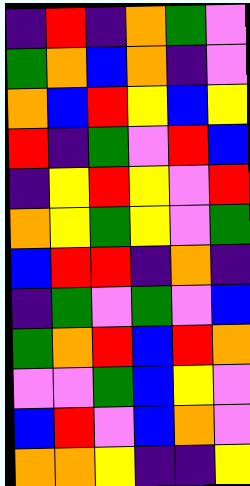[["indigo", "red", "indigo", "orange", "green", "violet"], ["green", "orange", "blue", "orange", "indigo", "violet"], ["orange", "blue", "red", "yellow", "blue", "yellow"], ["red", "indigo", "green", "violet", "red", "blue"], ["indigo", "yellow", "red", "yellow", "violet", "red"], ["orange", "yellow", "green", "yellow", "violet", "green"], ["blue", "red", "red", "indigo", "orange", "indigo"], ["indigo", "green", "violet", "green", "violet", "blue"], ["green", "orange", "red", "blue", "red", "orange"], ["violet", "violet", "green", "blue", "yellow", "violet"], ["blue", "red", "violet", "blue", "orange", "violet"], ["orange", "orange", "yellow", "indigo", "indigo", "yellow"]]